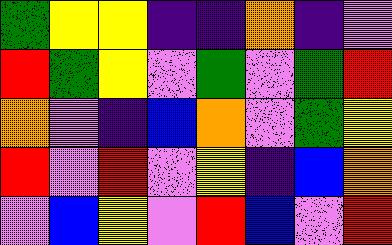[["green", "yellow", "yellow", "indigo", "indigo", "orange", "indigo", "violet"], ["red", "green", "yellow", "violet", "green", "violet", "green", "red"], ["orange", "violet", "indigo", "blue", "orange", "violet", "green", "yellow"], ["red", "violet", "red", "violet", "yellow", "indigo", "blue", "orange"], ["violet", "blue", "yellow", "violet", "red", "blue", "violet", "red"]]